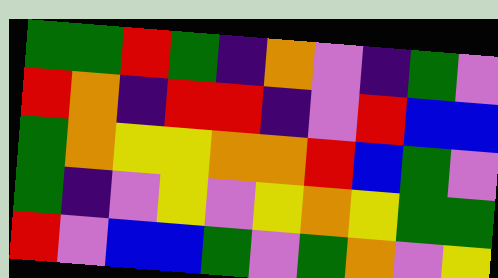[["green", "green", "red", "green", "indigo", "orange", "violet", "indigo", "green", "violet"], ["red", "orange", "indigo", "red", "red", "indigo", "violet", "red", "blue", "blue"], ["green", "orange", "yellow", "yellow", "orange", "orange", "red", "blue", "green", "violet"], ["green", "indigo", "violet", "yellow", "violet", "yellow", "orange", "yellow", "green", "green"], ["red", "violet", "blue", "blue", "green", "violet", "green", "orange", "violet", "yellow"]]